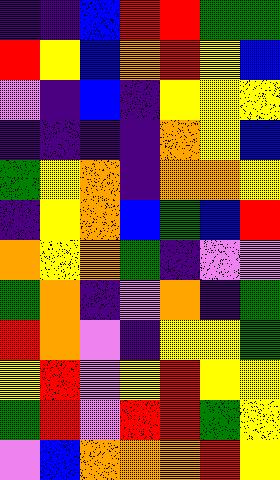[["indigo", "indigo", "blue", "red", "red", "green", "green"], ["red", "yellow", "blue", "orange", "red", "yellow", "blue"], ["violet", "indigo", "blue", "indigo", "yellow", "yellow", "yellow"], ["indigo", "indigo", "indigo", "indigo", "orange", "yellow", "blue"], ["green", "yellow", "orange", "indigo", "orange", "orange", "yellow"], ["indigo", "yellow", "orange", "blue", "green", "blue", "red"], ["orange", "yellow", "orange", "green", "indigo", "violet", "violet"], ["green", "orange", "indigo", "violet", "orange", "indigo", "green"], ["red", "orange", "violet", "indigo", "yellow", "yellow", "green"], ["yellow", "red", "violet", "yellow", "red", "yellow", "yellow"], ["green", "red", "violet", "red", "red", "green", "yellow"], ["violet", "blue", "orange", "orange", "orange", "red", "yellow"]]